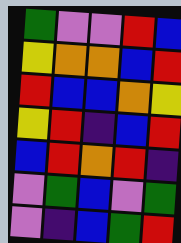[["green", "violet", "violet", "red", "blue"], ["yellow", "orange", "orange", "blue", "red"], ["red", "blue", "blue", "orange", "yellow"], ["yellow", "red", "indigo", "blue", "red"], ["blue", "red", "orange", "red", "indigo"], ["violet", "green", "blue", "violet", "green"], ["violet", "indigo", "blue", "green", "red"]]